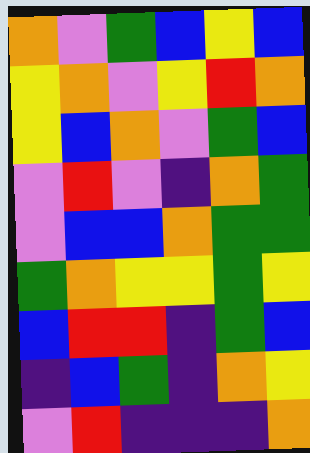[["orange", "violet", "green", "blue", "yellow", "blue"], ["yellow", "orange", "violet", "yellow", "red", "orange"], ["yellow", "blue", "orange", "violet", "green", "blue"], ["violet", "red", "violet", "indigo", "orange", "green"], ["violet", "blue", "blue", "orange", "green", "green"], ["green", "orange", "yellow", "yellow", "green", "yellow"], ["blue", "red", "red", "indigo", "green", "blue"], ["indigo", "blue", "green", "indigo", "orange", "yellow"], ["violet", "red", "indigo", "indigo", "indigo", "orange"]]